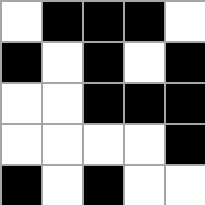[["white", "black", "black", "black", "white"], ["black", "white", "black", "white", "black"], ["white", "white", "black", "black", "black"], ["white", "white", "white", "white", "black"], ["black", "white", "black", "white", "white"]]